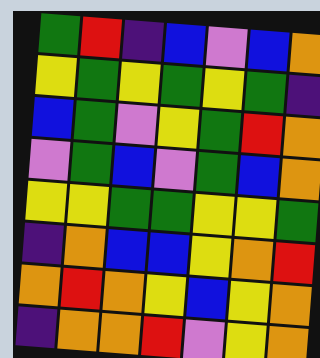[["green", "red", "indigo", "blue", "violet", "blue", "orange"], ["yellow", "green", "yellow", "green", "yellow", "green", "indigo"], ["blue", "green", "violet", "yellow", "green", "red", "orange"], ["violet", "green", "blue", "violet", "green", "blue", "orange"], ["yellow", "yellow", "green", "green", "yellow", "yellow", "green"], ["indigo", "orange", "blue", "blue", "yellow", "orange", "red"], ["orange", "red", "orange", "yellow", "blue", "yellow", "orange"], ["indigo", "orange", "orange", "red", "violet", "yellow", "orange"]]